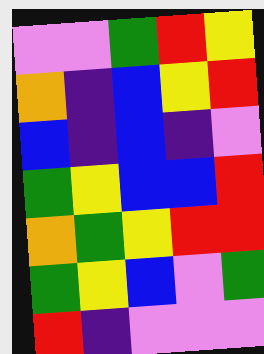[["violet", "violet", "green", "red", "yellow"], ["orange", "indigo", "blue", "yellow", "red"], ["blue", "indigo", "blue", "indigo", "violet"], ["green", "yellow", "blue", "blue", "red"], ["orange", "green", "yellow", "red", "red"], ["green", "yellow", "blue", "violet", "green"], ["red", "indigo", "violet", "violet", "violet"]]